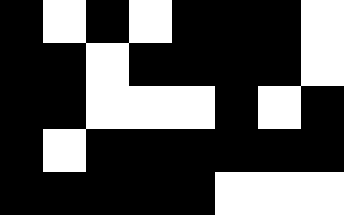[["black", "white", "black", "white", "black", "black", "black", "white"], ["black", "black", "white", "black", "black", "black", "black", "white"], ["black", "black", "white", "white", "white", "black", "white", "black"], ["black", "white", "black", "black", "black", "black", "black", "black"], ["black", "black", "black", "black", "black", "white", "white", "white"]]